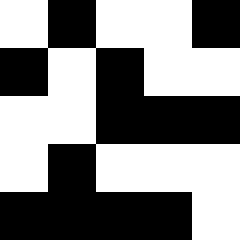[["white", "black", "white", "white", "black"], ["black", "white", "black", "white", "white"], ["white", "white", "black", "black", "black"], ["white", "black", "white", "white", "white"], ["black", "black", "black", "black", "white"]]